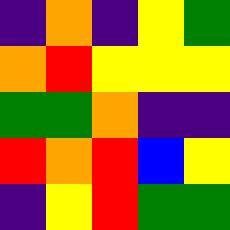[["indigo", "orange", "indigo", "yellow", "green"], ["orange", "red", "yellow", "yellow", "yellow"], ["green", "green", "orange", "indigo", "indigo"], ["red", "orange", "red", "blue", "yellow"], ["indigo", "yellow", "red", "green", "green"]]